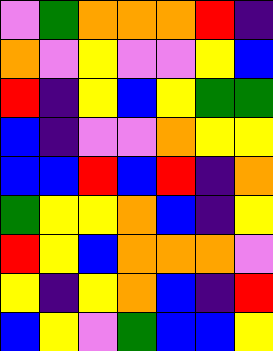[["violet", "green", "orange", "orange", "orange", "red", "indigo"], ["orange", "violet", "yellow", "violet", "violet", "yellow", "blue"], ["red", "indigo", "yellow", "blue", "yellow", "green", "green"], ["blue", "indigo", "violet", "violet", "orange", "yellow", "yellow"], ["blue", "blue", "red", "blue", "red", "indigo", "orange"], ["green", "yellow", "yellow", "orange", "blue", "indigo", "yellow"], ["red", "yellow", "blue", "orange", "orange", "orange", "violet"], ["yellow", "indigo", "yellow", "orange", "blue", "indigo", "red"], ["blue", "yellow", "violet", "green", "blue", "blue", "yellow"]]